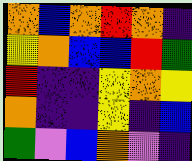[["orange", "blue", "orange", "red", "orange", "indigo"], ["yellow", "orange", "blue", "blue", "red", "green"], ["red", "indigo", "indigo", "yellow", "orange", "yellow"], ["orange", "indigo", "indigo", "yellow", "indigo", "blue"], ["green", "violet", "blue", "orange", "violet", "indigo"]]